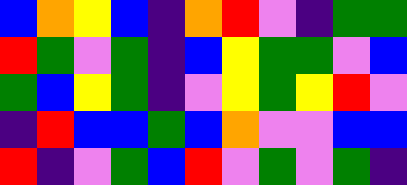[["blue", "orange", "yellow", "blue", "indigo", "orange", "red", "violet", "indigo", "green", "green"], ["red", "green", "violet", "green", "indigo", "blue", "yellow", "green", "green", "violet", "blue"], ["green", "blue", "yellow", "green", "indigo", "violet", "yellow", "green", "yellow", "red", "violet"], ["indigo", "red", "blue", "blue", "green", "blue", "orange", "violet", "violet", "blue", "blue"], ["red", "indigo", "violet", "green", "blue", "red", "violet", "green", "violet", "green", "indigo"]]